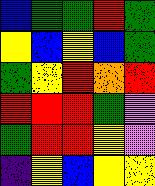[["blue", "green", "green", "red", "green"], ["yellow", "blue", "yellow", "blue", "green"], ["green", "yellow", "red", "orange", "red"], ["red", "red", "red", "green", "violet"], ["green", "red", "red", "yellow", "violet"], ["indigo", "yellow", "blue", "yellow", "yellow"]]